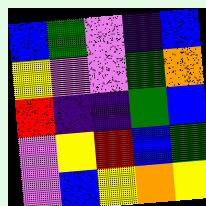[["blue", "green", "violet", "indigo", "blue"], ["yellow", "violet", "violet", "green", "orange"], ["red", "indigo", "indigo", "green", "blue"], ["violet", "yellow", "red", "blue", "green"], ["violet", "blue", "yellow", "orange", "yellow"]]